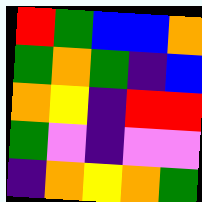[["red", "green", "blue", "blue", "orange"], ["green", "orange", "green", "indigo", "blue"], ["orange", "yellow", "indigo", "red", "red"], ["green", "violet", "indigo", "violet", "violet"], ["indigo", "orange", "yellow", "orange", "green"]]